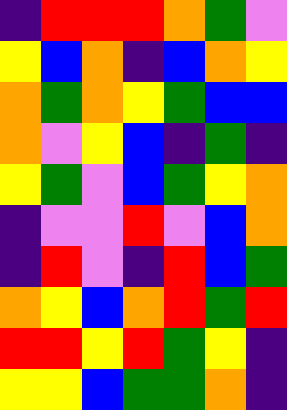[["indigo", "red", "red", "red", "orange", "green", "violet"], ["yellow", "blue", "orange", "indigo", "blue", "orange", "yellow"], ["orange", "green", "orange", "yellow", "green", "blue", "blue"], ["orange", "violet", "yellow", "blue", "indigo", "green", "indigo"], ["yellow", "green", "violet", "blue", "green", "yellow", "orange"], ["indigo", "violet", "violet", "red", "violet", "blue", "orange"], ["indigo", "red", "violet", "indigo", "red", "blue", "green"], ["orange", "yellow", "blue", "orange", "red", "green", "red"], ["red", "red", "yellow", "red", "green", "yellow", "indigo"], ["yellow", "yellow", "blue", "green", "green", "orange", "indigo"]]